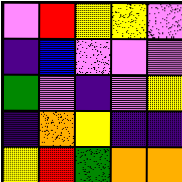[["violet", "red", "yellow", "yellow", "violet"], ["indigo", "blue", "violet", "violet", "violet"], ["green", "violet", "indigo", "violet", "yellow"], ["indigo", "orange", "yellow", "indigo", "indigo"], ["yellow", "red", "green", "orange", "orange"]]